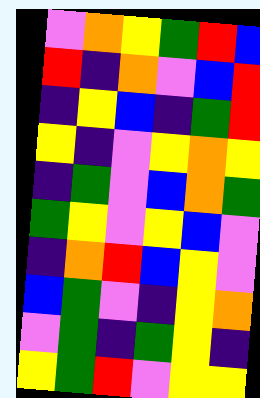[["violet", "orange", "yellow", "green", "red", "blue"], ["red", "indigo", "orange", "violet", "blue", "red"], ["indigo", "yellow", "blue", "indigo", "green", "red"], ["yellow", "indigo", "violet", "yellow", "orange", "yellow"], ["indigo", "green", "violet", "blue", "orange", "green"], ["green", "yellow", "violet", "yellow", "blue", "violet"], ["indigo", "orange", "red", "blue", "yellow", "violet"], ["blue", "green", "violet", "indigo", "yellow", "orange"], ["violet", "green", "indigo", "green", "yellow", "indigo"], ["yellow", "green", "red", "violet", "yellow", "yellow"]]